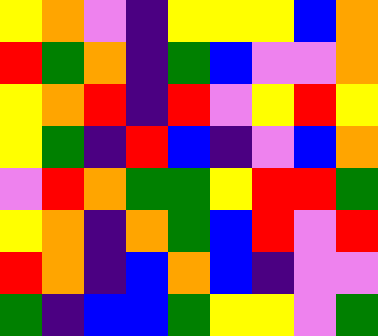[["yellow", "orange", "violet", "indigo", "yellow", "yellow", "yellow", "blue", "orange"], ["red", "green", "orange", "indigo", "green", "blue", "violet", "violet", "orange"], ["yellow", "orange", "red", "indigo", "red", "violet", "yellow", "red", "yellow"], ["yellow", "green", "indigo", "red", "blue", "indigo", "violet", "blue", "orange"], ["violet", "red", "orange", "green", "green", "yellow", "red", "red", "green"], ["yellow", "orange", "indigo", "orange", "green", "blue", "red", "violet", "red"], ["red", "orange", "indigo", "blue", "orange", "blue", "indigo", "violet", "violet"], ["green", "indigo", "blue", "blue", "green", "yellow", "yellow", "violet", "green"]]